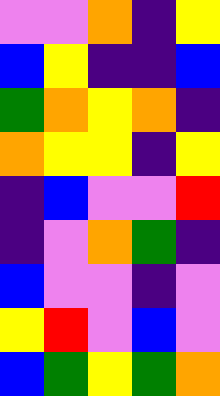[["violet", "violet", "orange", "indigo", "yellow"], ["blue", "yellow", "indigo", "indigo", "blue"], ["green", "orange", "yellow", "orange", "indigo"], ["orange", "yellow", "yellow", "indigo", "yellow"], ["indigo", "blue", "violet", "violet", "red"], ["indigo", "violet", "orange", "green", "indigo"], ["blue", "violet", "violet", "indigo", "violet"], ["yellow", "red", "violet", "blue", "violet"], ["blue", "green", "yellow", "green", "orange"]]